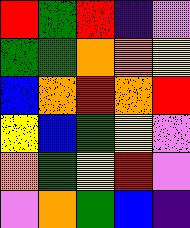[["red", "green", "red", "indigo", "violet"], ["green", "green", "orange", "orange", "yellow"], ["blue", "orange", "red", "orange", "red"], ["yellow", "blue", "green", "yellow", "violet"], ["orange", "green", "yellow", "red", "violet"], ["violet", "orange", "green", "blue", "indigo"]]